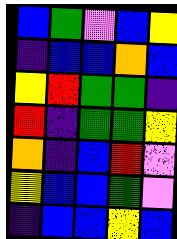[["blue", "green", "violet", "blue", "yellow"], ["indigo", "blue", "blue", "orange", "blue"], ["yellow", "red", "green", "green", "indigo"], ["red", "indigo", "green", "green", "yellow"], ["orange", "indigo", "blue", "red", "violet"], ["yellow", "blue", "blue", "green", "violet"], ["indigo", "blue", "blue", "yellow", "blue"]]